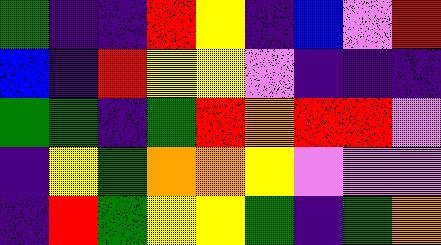[["green", "indigo", "indigo", "red", "yellow", "indigo", "blue", "violet", "red"], ["blue", "indigo", "red", "yellow", "yellow", "violet", "indigo", "indigo", "indigo"], ["green", "green", "indigo", "green", "red", "orange", "red", "red", "violet"], ["indigo", "yellow", "green", "orange", "orange", "yellow", "violet", "violet", "violet"], ["indigo", "red", "green", "yellow", "yellow", "green", "indigo", "green", "orange"]]